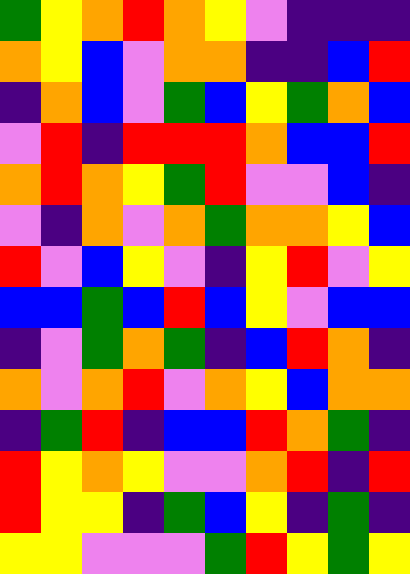[["green", "yellow", "orange", "red", "orange", "yellow", "violet", "indigo", "indigo", "indigo"], ["orange", "yellow", "blue", "violet", "orange", "orange", "indigo", "indigo", "blue", "red"], ["indigo", "orange", "blue", "violet", "green", "blue", "yellow", "green", "orange", "blue"], ["violet", "red", "indigo", "red", "red", "red", "orange", "blue", "blue", "red"], ["orange", "red", "orange", "yellow", "green", "red", "violet", "violet", "blue", "indigo"], ["violet", "indigo", "orange", "violet", "orange", "green", "orange", "orange", "yellow", "blue"], ["red", "violet", "blue", "yellow", "violet", "indigo", "yellow", "red", "violet", "yellow"], ["blue", "blue", "green", "blue", "red", "blue", "yellow", "violet", "blue", "blue"], ["indigo", "violet", "green", "orange", "green", "indigo", "blue", "red", "orange", "indigo"], ["orange", "violet", "orange", "red", "violet", "orange", "yellow", "blue", "orange", "orange"], ["indigo", "green", "red", "indigo", "blue", "blue", "red", "orange", "green", "indigo"], ["red", "yellow", "orange", "yellow", "violet", "violet", "orange", "red", "indigo", "red"], ["red", "yellow", "yellow", "indigo", "green", "blue", "yellow", "indigo", "green", "indigo"], ["yellow", "yellow", "violet", "violet", "violet", "green", "red", "yellow", "green", "yellow"]]